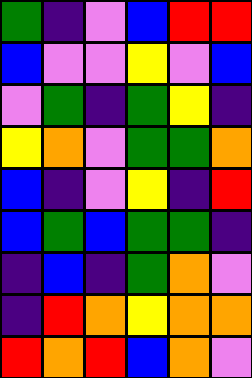[["green", "indigo", "violet", "blue", "red", "red"], ["blue", "violet", "violet", "yellow", "violet", "blue"], ["violet", "green", "indigo", "green", "yellow", "indigo"], ["yellow", "orange", "violet", "green", "green", "orange"], ["blue", "indigo", "violet", "yellow", "indigo", "red"], ["blue", "green", "blue", "green", "green", "indigo"], ["indigo", "blue", "indigo", "green", "orange", "violet"], ["indigo", "red", "orange", "yellow", "orange", "orange"], ["red", "orange", "red", "blue", "orange", "violet"]]